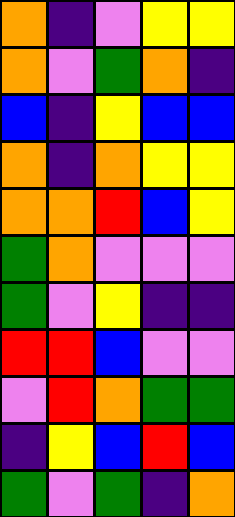[["orange", "indigo", "violet", "yellow", "yellow"], ["orange", "violet", "green", "orange", "indigo"], ["blue", "indigo", "yellow", "blue", "blue"], ["orange", "indigo", "orange", "yellow", "yellow"], ["orange", "orange", "red", "blue", "yellow"], ["green", "orange", "violet", "violet", "violet"], ["green", "violet", "yellow", "indigo", "indigo"], ["red", "red", "blue", "violet", "violet"], ["violet", "red", "orange", "green", "green"], ["indigo", "yellow", "blue", "red", "blue"], ["green", "violet", "green", "indigo", "orange"]]